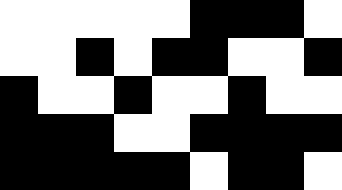[["white", "white", "white", "white", "white", "black", "black", "black", "white"], ["white", "white", "black", "white", "black", "black", "white", "white", "black"], ["black", "white", "white", "black", "white", "white", "black", "white", "white"], ["black", "black", "black", "white", "white", "black", "black", "black", "black"], ["black", "black", "black", "black", "black", "white", "black", "black", "white"]]